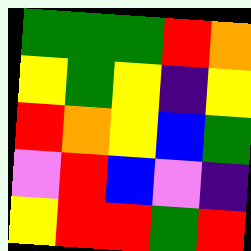[["green", "green", "green", "red", "orange"], ["yellow", "green", "yellow", "indigo", "yellow"], ["red", "orange", "yellow", "blue", "green"], ["violet", "red", "blue", "violet", "indigo"], ["yellow", "red", "red", "green", "red"]]